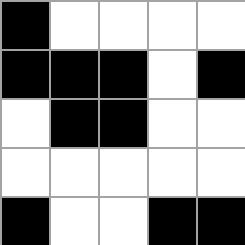[["black", "white", "white", "white", "white"], ["black", "black", "black", "white", "black"], ["white", "black", "black", "white", "white"], ["white", "white", "white", "white", "white"], ["black", "white", "white", "black", "black"]]